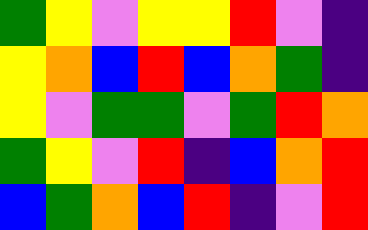[["green", "yellow", "violet", "yellow", "yellow", "red", "violet", "indigo"], ["yellow", "orange", "blue", "red", "blue", "orange", "green", "indigo"], ["yellow", "violet", "green", "green", "violet", "green", "red", "orange"], ["green", "yellow", "violet", "red", "indigo", "blue", "orange", "red"], ["blue", "green", "orange", "blue", "red", "indigo", "violet", "red"]]